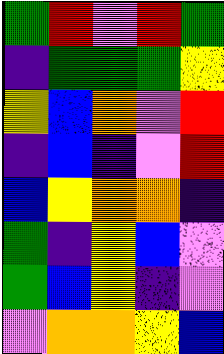[["green", "red", "violet", "red", "green"], ["indigo", "green", "green", "green", "yellow"], ["yellow", "blue", "orange", "violet", "red"], ["indigo", "blue", "indigo", "violet", "red"], ["blue", "yellow", "orange", "orange", "indigo"], ["green", "indigo", "yellow", "blue", "violet"], ["green", "blue", "yellow", "indigo", "violet"], ["violet", "orange", "orange", "yellow", "blue"]]